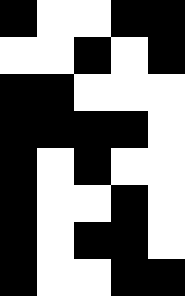[["black", "white", "white", "black", "black"], ["white", "white", "black", "white", "black"], ["black", "black", "white", "white", "white"], ["black", "black", "black", "black", "white"], ["black", "white", "black", "white", "white"], ["black", "white", "white", "black", "white"], ["black", "white", "black", "black", "white"], ["black", "white", "white", "black", "black"]]